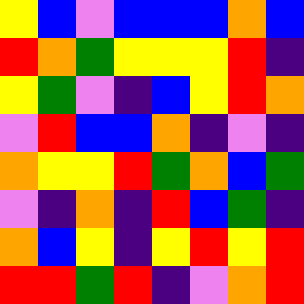[["yellow", "blue", "violet", "blue", "blue", "blue", "orange", "blue"], ["red", "orange", "green", "yellow", "yellow", "yellow", "red", "indigo"], ["yellow", "green", "violet", "indigo", "blue", "yellow", "red", "orange"], ["violet", "red", "blue", "blue", "orange", "indigo", "violet", "indigo"], ["orange", "yellow", "yellow", "red", "green", "orange", "blue", "green"], ["violet", "indigo", "orange", "indigo", "red", "blue", "green", "indigo"], ["orange", "blue", "yellow", "indigo", "yellow", "red", "yellow", "red"], ["red", "red", "green", "red", "indigo", "violet", "orange", "red"]]